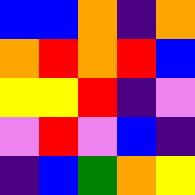[["blue", "blue", "orange", "indigo", "orange"], ["orange", "red", "orange", "red", "blue"], ["yellow", "yellow", "red", "indigo", "violet"], ["violet", "red", "violet", "blue", "indigo"], ["indigo", "blue", "green", "orange", "yellow"]]